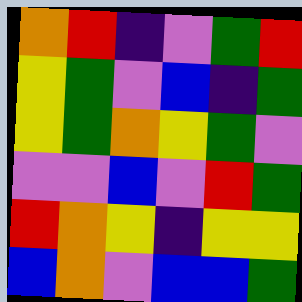[["orange", "red", "indigo", "violet", "green", "red"], ["yellow", "green", "violet", "blue", "indigo", "green"], ["yellow", "green", "orange", "yellow", "green", "violet"], ["violet", "violet", "blue", "violet", "red", "green"], ["red", "orange", "yellow", "indigo", "yellow", "yellow"], ["blue", "orange", "violet", "blue", "blue", "green"]]